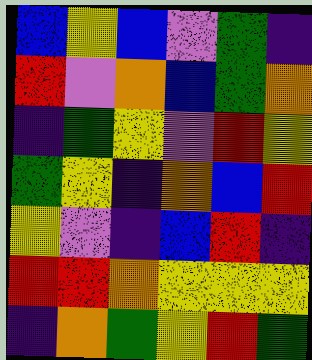[["blue", "yellow", "blue", "violet", "green", "indigo"], ["red", "violet", "orange", "blue", "green", "orange"], ["indigo", "green", "yellow", "violet", "red", "yellow"], ["green", "yellow", "indigo", "orange", "blue", "red"], ["yellow", "violet", "indigo", "blue", "red", "indigo"], ["red", "red", "orange", "yellow", "yellow", "yellow"], ["indigo", "orange", "green", "yellow", "red", "green"]]